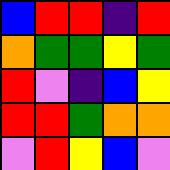[["blue", "red", "red", "indigo", "red"], ["orange", "green", "green", "yellow", "green"], ["red", "violet", "indigo", "blue", "yellow"], ["red", "red", "green", "orange", "orange"], ["violet", "red", "yellow", "blue", "violet"]]